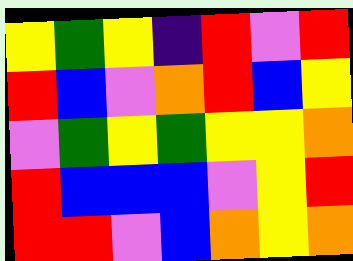[["yellow", "green", "yellow", "indigo", "red", "violet", "red"], ["red", "blue", "violet", "orange", "red", "blue", "yellow"], ["violet", "green", "yellow", "green", "yellow", "yellow", "orange"], ["red", "blue", "blue", "blue", "violet", "yellow", "red"], ["red", "red", "violet", "blue", "orange", "yellow", "orange"]]